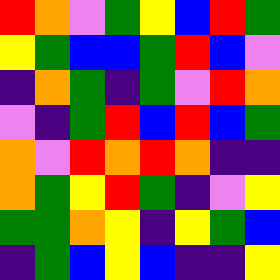[["red", "orange", "violet", "green", "yellow", "blue", "red", "green"], ["yellow", "green", "blue", "blue", "green", "red", "blue", "violet"], ["indigo", "orange", "green", "indigo", "green", "violet", "red", "orange"], ["violet", "indigo", "green", "red", "blue", "red", "blue", "green"], ["orange", "violet", "red", "orange", "red", "orange", "indigo", "indigo"], ["orange", "green", "yellow", "red", "green", "indigo", "violet", "yellow"], ["green", "green", "orange", "yellow", "indigo", "yellow", "green", "blue"], ["indigo", "green", "blue", "yellow", "blue", "indigo", "indigo", "yellow"]]